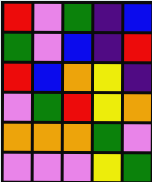[["red", "violet", "green", "indigo", "blue"], ["green", "violet", "blue", "indigo", "red"], ["red", "blue", "orange", "yellow", "indigo"], ["violet", "green", "red", "yellow", "orange"], ["orange", "orange", "orange", "green", "violet"], ["violet", "violet", "violet", "yellow", "green"]]